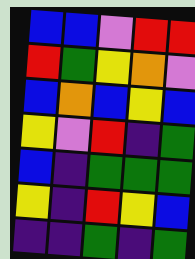[["blue", "blue", "violet", "red", "red"], ["red", "green", "yellow", "orange", "violet"], ["blue", "orange", "blue", "yellow", "blue"], ["yellow", "violet", "red", "indigo", "green"], ["blue", "indigo", "green", "green", "green"], ["yellow", "indigo", "red", "yellow", "blue"], ["indigo", "indigo", "green", "indigo", "green"]]